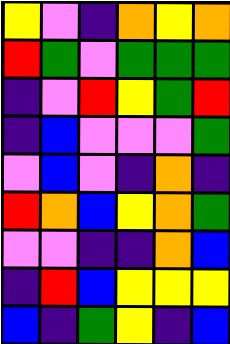[["yellow", "violet", "indigo", "orange", "yellow", "orange"], ["red", "green", "violet", "green", "green", "green"], ["indigo", "violet", "red", "yellow", "green", "red"], ["indigo", "blue", "violet", "violet", "violet", "green"], ["violet", "blue", "violet", "indigo", "orange", "indigo"], ["red", "orange", "blue", "yellow", "orange", "green"], ["violet", "violet", "indigo", "indigo", "orange", "blue"], ["indigo", "red", "blue", "yellow", "yellow", "yellow"], ["blue", "indigo", "green", "yellow", "indigo", "blue"]]